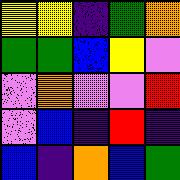[["yellow", "yellow", "indigo", "green", "orange"], ["green", "green", "blue", "yellow", "violet"], ["violet", "orange", "violet", "violet", "red"], ["violet", "blue", "indigo", "red", "indigo"], ["blue", "indigo", "orange", "blue", "green"]]